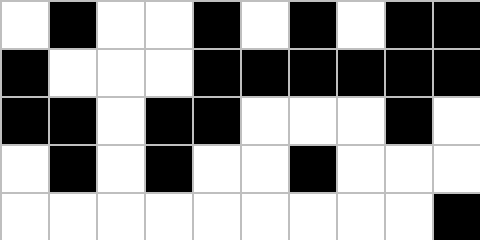[["white", "black", "white", "white", "black", "white", "black", "white", "black", "black"], ["black", "white", "white", "white", "black", "black", "black", "black", "black", "black"], ["black", "black", "white", "black", "black", "white", "white", "white", "black", "white"], ["white", "black", "white", "black", "white", "white", "black", "white", "white", "white"], ["white", "white", "white", "white", "white", "white", "white", "white", "white", "black"]]